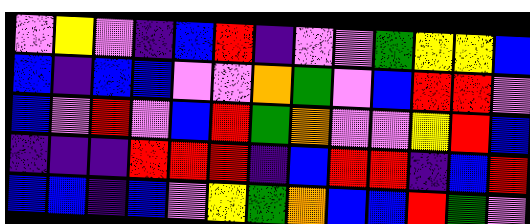[["violet", "yellow", "violet", "indigo", "blue", "red", "indigo", "violet", "violet", "green", "yellow", "yellow", "blue"], ["blue", "indigo", "blue", "blue", "violet", "violet", "orange", "green", "violet", "blue", "red", "red", "violet"], ["blue", "violet", "red", "violet", "blue", "red", "green", "orange", "violet", "violet", "yellow", "red", "blue"], ["indigo", "indigo", "indigo", "red", "red", "red", "indigo", "blue", "red", "red", "indigo", "blue", "red"], ["blue", "blue", "indigo", "blue", "violet", "yellow", "green", "orange", "blue", "blue", "red", "green", "violet"]]